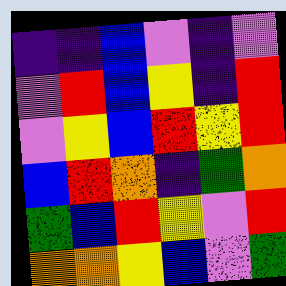[["indigo", "indigo", "blue", "violet", "indigo", "violet"], ["violet", "red", "blue", "yellow", "indigo", "red"], ["violet", "yellow", "blue", "red", "yellow", "red"], ["blue", "red", "orange", "indigo", "green", "orange"], ["green", "blue", "red", "yellow", "violet", "red"], ["orange", "orange", "yellow", "blue", "violet", "green"]]